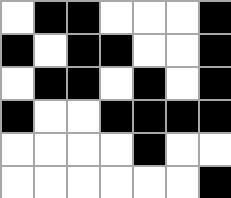[["white", "black", "black", "white", "white", "white", "black"], ["black", "white", "black", "black", "white", "white", "black"], ["white", "black", "black", "white", "black", "white", "black"], ["black", "white", "white", "black", "black", "black", "black"], ["white", "white", "white", "white", "black", "white", "white"], ["white", "white", "white", "white", "white", "white", "black"]]